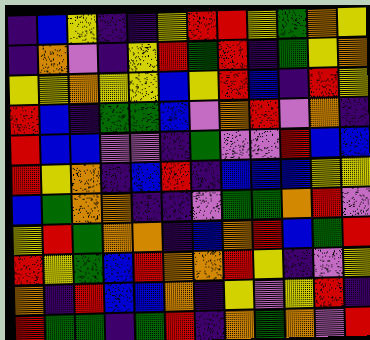[["indigo", "blue", "yellow", "indigo", "indigo", "yellow", "red", "red", "yellow", "green", "orange", "yellow"], ["indigo", "orange", "violet", "indigo", "yellow", "red", "green", "red", "indigo", "green", "yellow", "orange"], ["yellow", "yellow", "orange", "yellow", "yellow", "blue", "yellow", "red", "blue", "indigo", "red", "yellow"], ["red", "blue", "indigo", "green", "green", "blue", "violet", "orange", "red", "violet", "orange", "indigo"], ["red", "blue", "blue", "violet", "violet", "indigo", "green", "violet", "violet", "red", "blue", "blue"], ["red", "yellow", "orange", "indigo", "blue", "red", "indigo", "blue", "blue", "blue", "yellow", "yellow"], ["blue", "green", "orange", "orange", "indigo", "indigo", "violet", "green", "green", "orange", "red", "violet"], ["yellow", "red", "green", "orange", "orange", "indigo", "blue", "orange", "red", "blue", "green", "red"], ["red", "yellow", "green", "blue", "red", "orange", "orange", "red", "yellow", "indigo", "violet", "yellow"], ["orange", "indigo", "red", "blue", "blue", "orange", "indigo", "yellow", "violet", "yellow", "red", "indigo"], ["red", "green", "green", "indigo", "green", "red", "indigo", "orange", "green", "orange", "violet", "red"]]